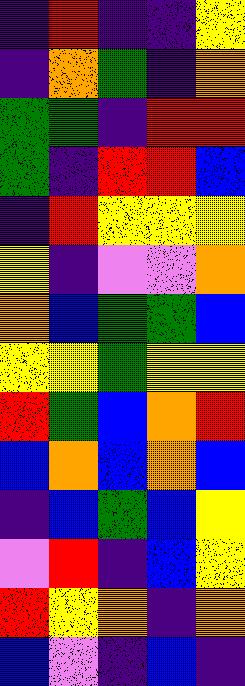[["indigo", "red", "indigo", "indigo", "yellow"], ["indigo", "orange", "green", "indigo", "orange"], ["green", "green", "indigo", "red", "red"], ["green", "indigo", "red", "red", "blue"], ["indigo", "red", "yellow", "yellow", "yellow"], ["yellow", "indigo", "violet", "violet", "orange"], ["orange", "blue", "green", "green", "blue"], ["yellow", "yellow", "green", "yellow", "yellow"], ["red", "green", "blue", "orange", "red"], ["blue", "orange", "blue", "orange", "blue"], ["indigo", "blue", "green", "blue", "yellow"], ["violet", "red", "indigo", "blue", "yellow"], ["red", "yellow", "orange", "indigo", "orange"], ["blue", "violet", "indigo", "blue", "indigo"]]